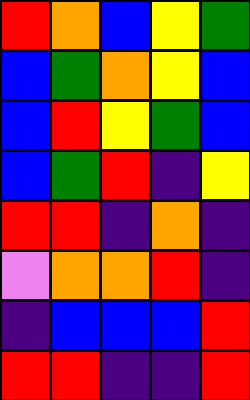[["red", "orange", "blue", "yellow", "green"], ["blue", "green", "orange", "yellow", "blue"], ["blue", "red", "yellow", "green", "blue"], ["blue", "green", "red", "indigo", "yellow"], ["red", "red", "indigo", "orange", "indigo"], ["violet", "orange", "orange", "red", "indigo"], ["indigo", "blue", "blue", "blue", "red"], ["red", "red", "indigo", "indigo", "red"]]